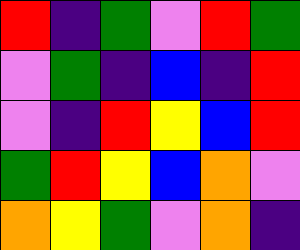[["red", "indigo", "green", "violet", "red", "green"], ["violet", "green", "indigo", "blue", "indigo", "red"], ["violet", "indigo", "red", "yellow", "blue", "red"], ["green", "red", "yellow", "blue", "orange", "violet"], ["orange", "yellow", "green", "violet", "orange", "indigo"]]